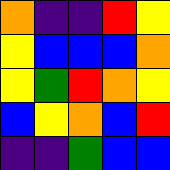[["orange", "indigo", "indigo", "red", "yellow"], ["yellow", "blue", "blue", "blue", "orange"], ["yellow", "green", "red", "orange", "yellow"], ["blue", "yellow", "orange", "blue", "red"], ["indigo", "indigo", "green", "blue", "blue"]]